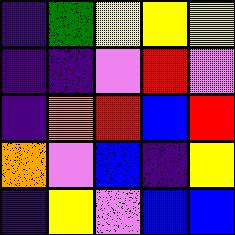[["indigo", "green", "yellow", "yellow", "yellow"], ["indigo", "indigo", "violet", "red", "violet"], ["indigo", "orange", "red", "blue", "red"], ["orange", "violet", "blue", "indigo", "yellow"], ["indigo", "yellow", "violet", "blue", "blue"]]